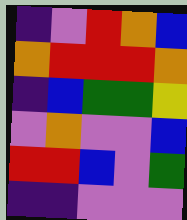[["indigo", "violet", "red", "orange", "blue"], ["orange", "red", "red", "red", "orange"], ["indigo", "blue", "green", "green", "yellow"], ["violet", "orange", "violet", "violet", "blue"], ["red", "red", "blue", "violet", "green"], ["indigo", "indigo", "violet", "violet", "violet"]]